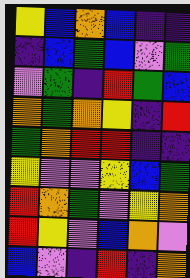[["yellow", "blue", "orange", "blue", "indigo", "indigo"], ["indigo", "blue", "green", "blue", "violet", "green"], ["violet", "green", "indigo", "red", "green", "blue"], ["orange", "green", "orange", "yellow", "indigo", "red"], ["green", "orange", "red", "red", "indigo", "indigo"], ["yellow", "violet", "violet", "yellow", "blue", "green"], ["red", "orange", "green", "violet", "yellow", "orange"], ["red", "yellow", "violet", "blue", "orange", "violet"], ["blue", "violet", "indigo", "red", "indigo", "orange"]]